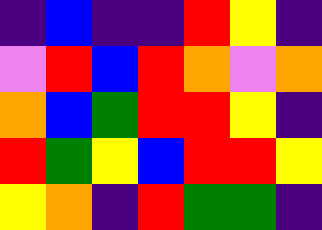[["indigo", "blue", "indigo", "indigo", "red", "yellow", "indigo"], ["violet", "red", "blue", "red", "orange", "violet", "orange"], ["orange", "blue", "green", "red", "red", "yellow", "indigo"], ["red", "green", "yellow", "blue", "red", "red", "yellow"], ["yellow", "orange", "indigo", "red", "green", "green", "indigo"]]